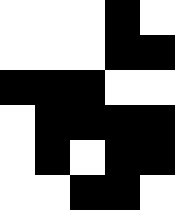[["white", "white", "white", "black", "white"], ["white", "white", "white", "black", "black"], ["black", "black", "black", "white", "white"], ["white", "black", "black", "black", "black"], ["white", "black", "white", "black", "black"], ["white", "white", "black", "black", "white"]]